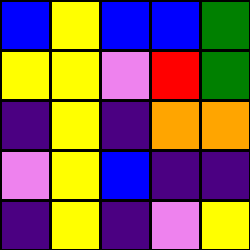[["blue", "yellow", "blue", "blue", "green"], ["yellow", "yellow", "violet", "red", "green"], ["indigo", "yellow", "indigo", "orange", "orange"], ["violet", "yellow", "blue", "indigo", "indigo"], ["indigo", "yellow", "indigo", "violet", "yellow"]]